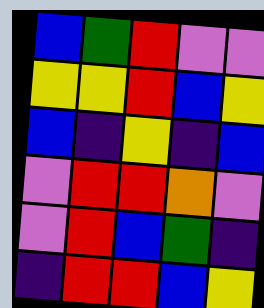[["blue", "green", "red", "violet", "violet"], ["yellow", "yellow", "red", "blue", "yellow"], ["blue", "indigo", "yellow", "indigo", "blue"], ["violet", "red", "red", "orange", "violet"], ["violet", "red", "blue", "green", "indigo"], ["indigo", "red", "red", "blue", "yellow"]]